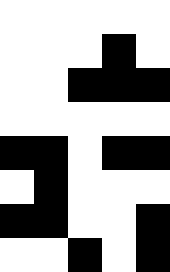[["white", "white", "white", "white", "white"], ["white", "white", "white", "black", "white"], ["white", "white", "black", "black", "black"], ["white", "white", "white", "white", "white"], ["black", "black", "white", "black", "black"], ["white", "black", "white", "white", "white"], ["black", "black", "white", "white", "black"], ["white", "white", "black", "white", "black"]]